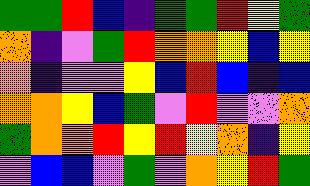[["green", "green", "red", "blue", "indigo", "green", "green", "red", "yellow", "green"], ["orange", "indigo", "violet", "green", "red", "orange", "orange", "yellow", "blue", "yellow"], ["orange", "indigo", "violet", "violet", "yellow", "blue", "red", "blue", "indigo", "blue"], ["orange", "orange", "yellow", "blue", "green", "violet", "red", "violet", "violet", "orange"], ["green", "orange", "orange", "red", "yellow", "red", "yellow", "orange", "indigo", "yellow"], ["violet", "blue", "blue", "violet", "green", "violet", "orange", "yellow", "red", "green"]]